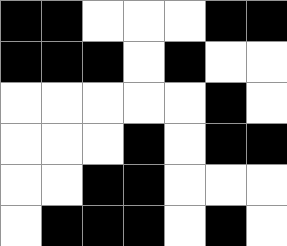[["black", "black", "white", "white", "white", "black", "black"], ["black", "black", "black", "white", "black", "white", "white"], ["white", "white", "white", "white", "white", "black", "white"], ["white", "white", "white", "black", "white", "black", "black"], ["white", "white", "black", "black", "white", "white", "white"], ["white", "black", "black", "black", "white", "black", "white"]]